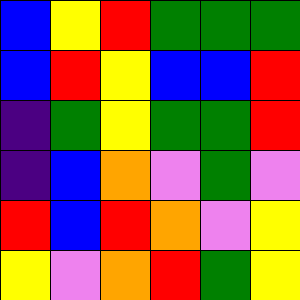[["blue", "yellow", "red", "green", "green", "green"], ["blue", "red", "yellow", "blue", "blue", "red"], ["indigo", "green", "yellow", "green", "green", "red"], ["indigo", "blue", "orange", "violet", "green", "violet"], ["red", "blue", "red", "orange", "violet", "yellow"], ["yellow", "violet", "orange", "red", "green", "yellow"]]